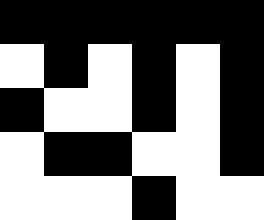[["black", "black", "black", "black", "black", "black"], ["white", "black", "white", "black", "white", "black"], ["black", "white", "white", "black", "white", "black"], ["white", "black", "black", "white", "white", "black"], ["white", "white", "white", "black", "white", "white"]]